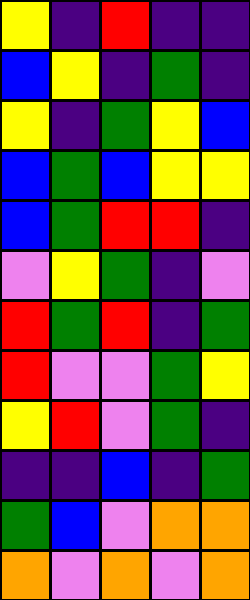[["yellow", "indigo", "red", "indigo", "indigo"], ["blue", "yellow", "indigo", "green", "indigo"], ["yellow", "indigo", "green", "yellow", "blue"], ["blue", "green", "blue", "yellow", "yellow"], ["blue", "green", "red", "red", "indigo"], ["violet", "yellow", "green", "indigo", "violet"], ["red", "green", "red", "indigo", "green"], ["red", "violet", "violet", "green", "yellow"], ["yellow", "red", "violet", "green", "indigo"], ["indigo", "indigo", "blue", "indigo", "green"], ["green", "blue", "violet", "orange", "orange"], ["orange", "violet", "orange", "violet", "orange"]]